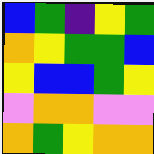[["blue", "green", "indigo", "yellow", "green"], ["orange", "yellow", "green", "green", "blue"], ["yellow", "blue", "blue", "green", "yellow"], ["violet", "orange", "orange", "violet", "violet"], ["orange", "green", "yellow", "orange", "orange"]]